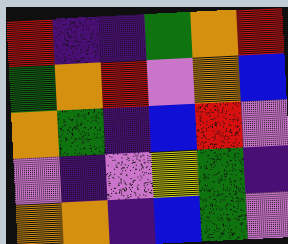[["red", "indigo", "indigo", "green", "orange", "red"], ["green", "orange", "red", "violet", "orange", "blue"], ["orange", "green", "indigo", "blue", "red", "violet"], ["violet", "indigo", "violet", "yellow", "green", "indigo"], ["orange", "orange", "indigo", "blue", "green", "violet"]]